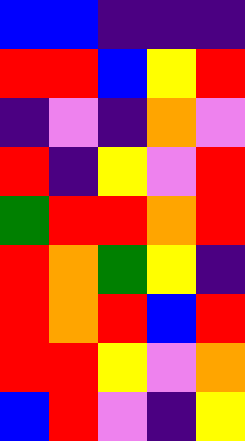[["blue", "blue", "indigo", "indigo", "indigo"], ["red", "red", "blue", "yellow", "red"], ["indigo", "violet", "indigo", "orange", "violet"], ["red", "indigo", "yellow", "violet", "red"], ["green", "red", "red", "orange", "red"], ["red", "orange", "green", "yellow", "indigo"], ["red", "orange", "red", "blue", "red"], ["red", "red", "yellow", "violet", "orange"], ["blue", "red", "violet", "indigo", "yellow"]]